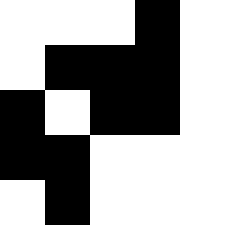[["white", "white", "white", "black", "white"], ["white", "black", "black", "black", "white"], ["black", "white", "black", "black", "white"], ["black", "black", "white", "white", "white"], ["white", "black", "white", "white", "white"]]